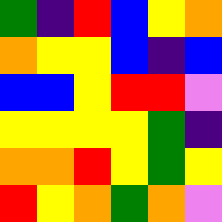[["green", "indigo", "red", "blue", "yellow", "orange"], ["orange", "yellow", "yellow", "blue", "indigo", "blue"], ["blue", "blue", "yellow", "red", "red", "violet"], ["yellow", "yellow", "yellow", "yellow", "green", "indigo"], ["orange", "orange", "red", "yellow", "green", "yellow"], ["red", "yellow", "orange", "green", "orange", "violet"]]